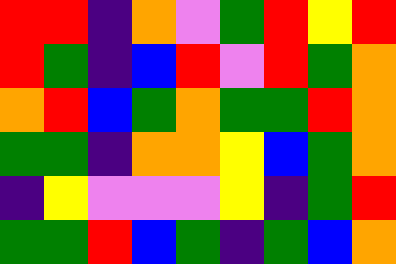[["red", "red", "indigo", "orange", "violet", "green", "red", "yellow", "red"], ["red", "green", "indigo", "blue", "red", "violet", "red", "green", "orange"], ["orange", "red", "blue", "green", "orange", "green", "green", "red", "orange"], ["green", "green", "indigo", "orange", "orange", "yellow", "blue", "green", "orange"], ["indigo", "yellow", "violet", "violet", "violet", "yellow", "indigo", "green", "red"], ["green", "green", "red", "blue", "green", "indigo", "green", "blue", "orange"]]